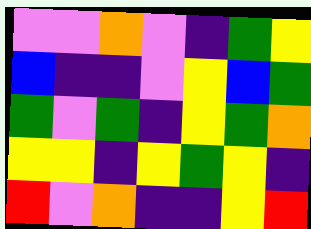[["violet", "violet", "orange", "violet", "indigo", "green", "yellow"], ["blue", "indigo", "indigo", "violet", "yellow", "blue", "green"], ["green", "violet", "green", "indigo", "yellow", "green", "orange"], ["yellow", "yellow", "indigo", "yellow", "green", "yellow", "indigo"], ["red", "violet", "orange", "indigo", "indigo", "yellow", "red"]]